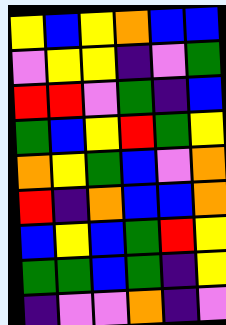[["yellow", "blue", "yellow", "orange", "blue", "blue"], ["violet", "yellow", "yellow", "indigo", "violet", "green"], ["red", "red", "violet", "green", "indigo", "blue"], ["green", "blue", "yellow", "red", "green", "yellow"], ["orange", "yellow", "green", "blue", "violet", "orange"], ["red", "indigo", "orange", "blue", "blue", "orange"], ["blue", "yellow", "blue", "green", "red", "yellow"], ["green", "green", "blue", "green", "indigo", "yellow"], ["indigo", "violet", "violet", "orange", "indigo", "violet"]]